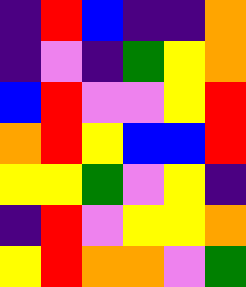[["indigo", "red", "blue", "indigo", "indigo", "orange"], ["indigo", "violet", "indigo", "green", "yellow", "orange"], ["blue", "red", "violet", "violet", "yellow", "red"], ["orange", "red", "yellow", "blue", "blue", "red"], ["yellow", "yellow", "green", "violet", "yellow", "indigo"], ["indigo", "red", "violet", "yellow", "yellow", "orange"], ["yellow", "red", "orange", "orange", "violet", "green"]]